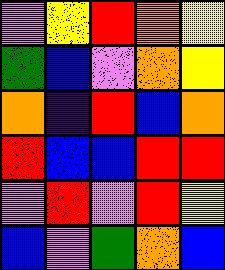[["violet", "yellow", "red", "orange", "yellow"], ["green", "blue", "violet", "orange", "yellow"], ["orange", "indigo", "red", "blue", "orange"], ["red", "blue", "blue", "red", "red"], ["violet", "red", "violet", "red", "yellow"], ["blue", "violet", "green", "orange", "blue"]]